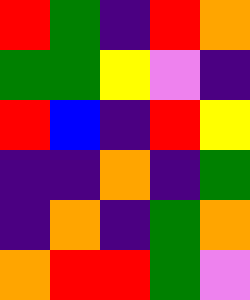[["red", "green", "indigo", "red", "orange"], ["green", "green", "yellow", "violet", "indigo"], ["red", "blue", "indigo", "red", "yellow"], ["indigo", "indigo", "orange", "indigo", "green"], ["indigo", "orange", "indigo", "green", "orange"], ["orange", "red", "red", "green", "violet"]]